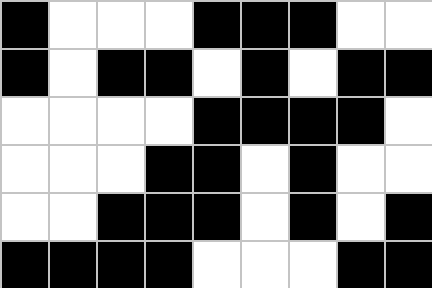[["black", "white", "white", "white", "black", "black", "black", "white", "white"], ["black", "white", "black", "black", "white", "black", "white", "black", "black"], ["white", "white", "white", "white", "black", "black", "black", "black", "white"], ["white", "white", "white", "black", "black", "white", "black", "white", "white"], ["white", "white", "black", "black", "black", "white", "black", "white", "black"], ["black", "black", "black", "black", "white", "white", "white", "black", "black"]]